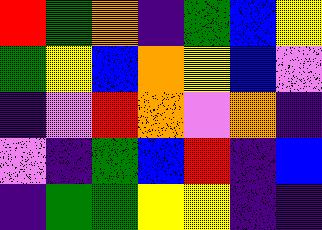[["red", "green", "orange", "indigo", "green", "blue", "yellow"], ["green", "yellow", "blue", "orange", "yellow", "blue", "violet"], ["indigo", "violet", "red", "orange", "violet", "orange", "indigo"], ["violet", "indigo", "green", "blue", "red", "indigo", "blue"], ["indigo", "green", "green", "yellow", "yellow", "indigo", "indigo"]]